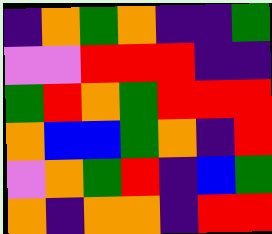[["indigo", "orange", "green", "orange", "indigo", "indigo", "green"], ["violet", "violet", "red", "red", "red", "indigo", "indigo"], ["green", "red", "orange", "green", "red", "red", "red"], ["orange", "blue", "blue", "green", "orange", "indigo", "red"], ["violet", "orange", "green", "red", "indigo", "blue", "green"], ["orange", "indigo", "orange", "orange", "indigo", "red", "red"]]